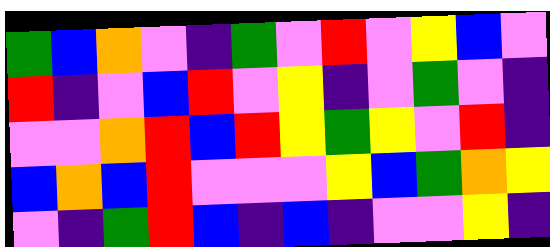[["green", "blue", "orange", "violet", "indigo", "green", "violet", "red", "violet", "yellow", "blue", "violet"], ["red", "indigo", "violet", "blue", "red", "violet", "yellow", "indigo", "violet", "green", "violet", "indigo"], ["violet", "violet", "orange", "red", "blue", "red", "yellow", "green", "yellow", "violet", "red", "indigo"], ["blue", "orange", "blue", "red", "violet", "violet", "violet", "yellow", "blue", "green", "orange", "yellow"], ["violet", "indigo", "green", "red", "blue", "indigo", "blue", "indigo", "violet", "violet", "yellow", "indigo"]]